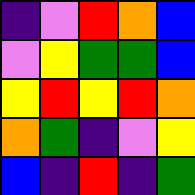[["indigo", "violet", "red", "orange", "blue"], ["violet", "yellow", "green", "green", "blue"], ["yellow", "red", "yellow", "red", "orange"], ["orange", "green", "indigo", "violet", "yellow"], ["blue", "indigo", "red", "indigo", "green"]]